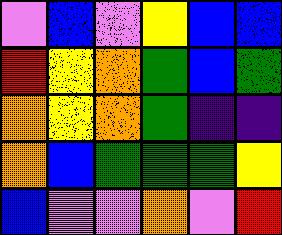[["violet", "blue", "violet", "yellow", "blue", "blue"], ["red", "yellow", "orange", "green", "blue", "green"], ["orange", "yellow", "orange", "green", "indigo", "indigo"], ["orange", "blue", "green", "green", "green", "yellow"], ["blue", "violet", "violet", "orange", "violet", "red"]]